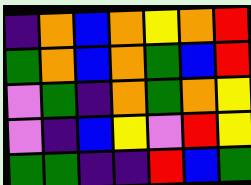[["indigo", "orange", "blue", "orange", "yellow", "orange", "red"], ["green", "orange", "blue", "orange", "green", "blue", "red"], ["violet", "green", "indigo", "orange", "green", "orange", "yellow"], ["violet", "indigo", "blue", "yellow", "violet", "red", "yellow"], ["green", "green", "indigo", "indigo", "red", "blue", "green"]]